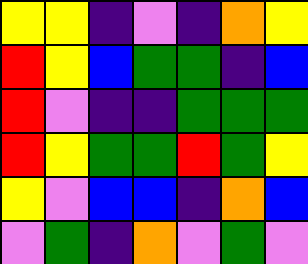[["yellow", "yellow", "indigo", "violet", "indigo", "orange", "yellow"], ["red", "yellow", "blue", "green", "green", "indigo", "blue"], ["red", "violet", "indigo", "indigo", "green", "green", "green"], ["red", "yellow", "green", "green", "red", "green", "yellow"], ["yellow", "violet", "blue", "blue", "indigo", "orange", "blue"], ["violet", "green", "indigo", "orange", "violet", "green", "violet"]]